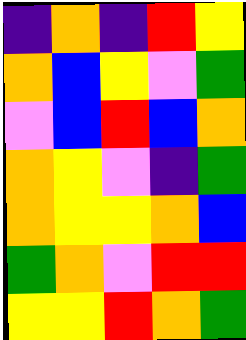[["indigo", "orange", "indigo", "red", "yellow"], ["orange", "blue", "yellow", "violet", "green"], ["violet", "blue", "red", "blue", "orange"], ["orange", "yellow", "violet", "indigo", "green"], ["orange", "yellow", "yellow", "orange", "blue"], ["green", "orange", "violet", "red", "red"], ["yellow", "yellow", "red", "orange", "green"]]